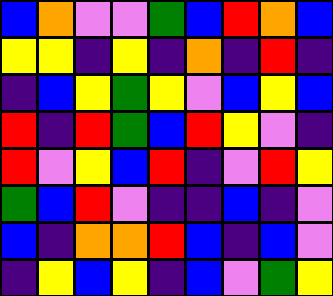[["blue", "orange", "violet", "violet", "green", "blue", "red", "orange", "blue"], ["yellow", "yellow", "indigo", "yellow", "indigo", "orange", "indigo", "red", "indigo"], ["indigo", "blue", "yellow", "green", "yellow", "violet", "blue", "yellow", "blue"], ["red", "indigo", "red", "green", "blue", "red", "yellow", "violet", "indigo"], ["red", "violet", "yellow", "blue", "red", "indigo", "violet", "red", "yellow"], ["green", "blue", "red", "violet", "indigo", "indigo", "blue", "indigo", "violet"], ["blue", "indigo", "orange", "orange", "red", "blue", "indigo", "blue", "violet"], ["indigo", "yellow", "blue", "yellow", "indigo", "blue", "violet", "green", "yellow"]]